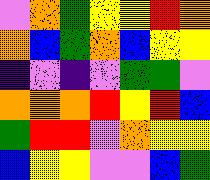[["violet", "orange", "green", "yellow", "yellow", "red", "orange"], ["orange", "blue", "green", "orange", "blue", "yellow", "yellow"], ["indigo", "violet", "indigo", "violet", "green", "green", "violet"], ["orange", "orange", "orange", "red", "yellow", "red", "blue"], ["green", "red", "red", "violet", "orange", "yellow", "yellow"], ["blue", "yellow", "yellow", "violet", "violet", "blue", "green"]]